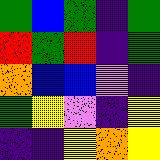[["green", "blue", "green", "indigo", "green"], ["red", "green", "red", "indigo", "green"], ["orange", "blue", "blue", "violet", "indigo"], ["green", "yellow", "violet", "indigo", "yellow"], ["indigo", "indigo", "yellow", "orange", "yellow"]]